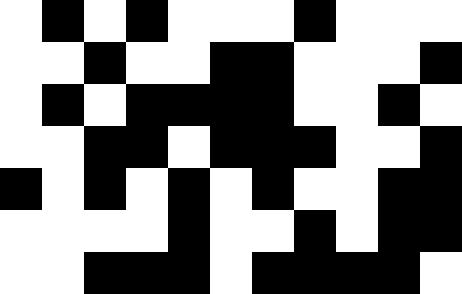[["white", "black", "white", "black", "white", "white", "white", "black", "white", "white", "white"], ["white", "white", "black", "white", "white", "black", "black", "white", "white", "white", "black"], ["white", "black", "white", "black", "black", "black", "black", "white", "white", "black", "white"], ["white", "white", "black", "black", "white", "black", "black", "black", "white", "white", "black"], ["black", "white", "black", "white", "black", "white", "black", "white", "white", "black", "black"], ["white", "white", "white", "white", "black", "white", "white", "black", "white", "black", "black"], ["white", "white", "black", "black", "black", "white", "black", "black", "black", "black", "white"]]